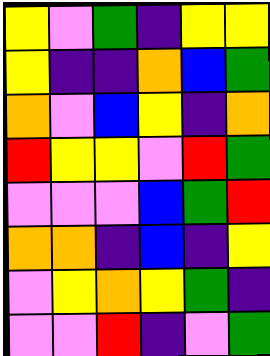[["yellow", "violet", "green", "indigo", "yellow", "yellow"], ["yellow", "indigo", "indigo", "orange", "blue", "green"], ["orange", "violet", "blue", "yellow", "indigo", "orange"], ["red", "yellow", "yellow", "violet", "red", "green"], ["violet", "violet", "violet", "blue", "green", "red"], ["orange", "orange", "indigo", "blue", "indigo", "yellow"], ["violet", "yellow", "orange", "yellow", "green", "indigo"], ["violet", "violet", "red", "indigo", "violet", "green"]]